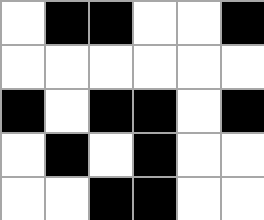[["white", "black", "black", "white", "white", "black"], ["white", "white", "white", "white", "white", "white"], ["black", "white", "black", "black", "white", "black"], ["white", "black", "white", "black", "white", "white"], ["white", "white", "black", "black", "white", "white"]]